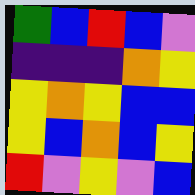[["green", "blue", "red", "blue", "violet"], ["indigo", "indigo", "indigo", "orange", "yellow"], ["yellow", "orange", "yellow", "blue", "blue"], ["yellow", "blue", "orange", "blue", "yellow"], ["red", "violet", "yellow", "violet", "blue"]]